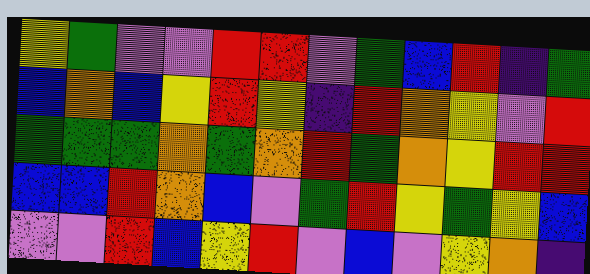[["yellow", "green", "violet", "violet", "red", "red", "violet", "green", "blue", "red", "indigo", "green"], ["blue", "orange", "blue", "yellow", "red", "yellow", "indigo", "red", "orange", "yellow", "violet", "red"], ["green", "green", "green", "orange", "green", "orange", "red", "green", "orange", "yellow", "red", "red"], ["blue", "blue", "red", "orange", "blue", "violet", "green", "red", "yellow", "green", "yellow", "blue"], ["violet", "violet", "red", "blue", "yellow", "red", "violet", "blue", "violet", "yellow", "orange", "indigo"]]